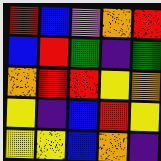[["red", "blue", "violet", "orange", "red"], ["blue", "red", "green", "indigo", "green"], ["orange", "red", "red", "yellow", "orange"], ["yellow", "indigo", "blue", "red", "yellow"], ["yellow", "yellow", "blue", "orange", "indigo"]]